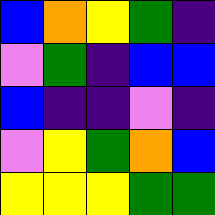[["blue", "orange", "yellow", "green", "indigo"], ["violet", "green", "indigo", "blue", "blue"], ["blue", "indigo", "indigo", "violet", "indigo"], ["violet", "yellow", "green", "orange", "blue"], ["yellow", "yellow", "yellow", "green", "green"]]